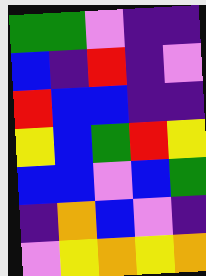[["green", "green", "violet", "indigo", "indigo"], ["blue", "indigo", "red", "indigo", "violet"], ["red", "blue", "blue", "indigo", "indigo"], ["yellow", "blue", "green", "red", "yellow"], ["blue", "blue", "violet", "blue", "green"], ["indigo", "orange", "blue", "violet", "indigo"], ["violet", "yellow", "orange", "yellow", "orange"]]